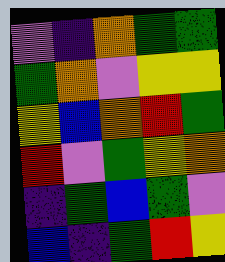[["violet", "indigo", "orange", "green", "green"], ["green", "orange", "violet", "yellow", "yellow"], ["yellow", "blue", "orange", "red", "green"], ["red", "violet", "green", "yellow", "orange"], ["indigo", "green", "blue", "green", "violet"], ["blue", "indigo", "green", "red", "yellow"]]